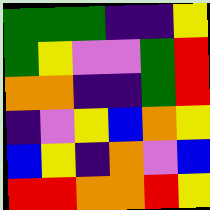[["green", "green", "green", "indigo", "indigo", "yellow"], ["green", "yellow", "violet", "violet", "green", "red"], ["orange", "orange", "indigo", "indigo", "green", "red"], ["indigo", "violet", "yellow", "blue", "orange", "yellow"], ["blue", "yellow", "indigo", "orange", "violet", "blue"], ["red", "red", "orange", "orange", "red", "yellow"]]